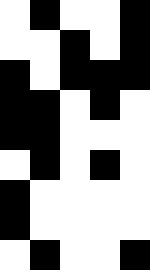[["white", "black", "white", "white", "black"], ["white", "white", "black", "white", "black"], ["black", "white", "black", "black", "black"], ["black", "black", "white", "black", "white"], ["black", "black", "white", "white", "white"], ["white", "black", "white", "black", "white"], ["black", "white", "white", "white", "white"], ["black", "white", "white", "white", "white"], ["white", "black", "white", "white", "black"]]